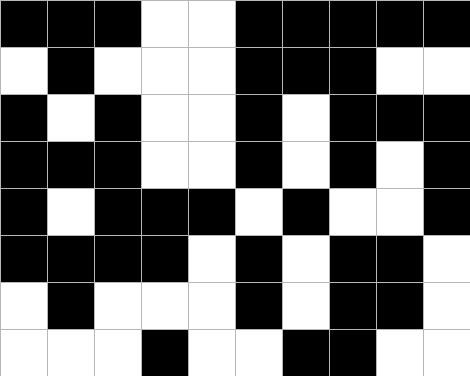[["black", "black", "black", "white", "white", "black", "black", "black", "black", "black"], ["white", "black", "white", "white", "white", "black", "black", "black", "white", "white"], ["black", "white", "black", "white", "white", "black", "white", "black", "black", "black"], ["black", "black", "black", "white", "white", "black", "white", "black", "white", "black"], ["black", "white", "black", "black", "black", "white", "black", "white", "white", "black"], ["black", "black", "black", "black", "white", "black", "white", "black", "black", "white"], ["white", "black", "white", "white", "white", "black", "white", "black", "black", "white"], ["white", "white", "white", "black", "white", "white", "black", "black", "white", "white"]]